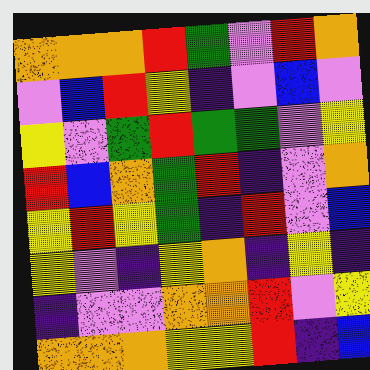[["orange", "orange", "orange", "red", "green", "violet", "red", "orange"], ["violet", "blue", "red", "yellow", "indigo", "violet", "blue", "violet"], ["yellow", "violet", "green", "red", "green", "green", "violet", "yellow"], ["red", "blue", "orange", "green", "red", "indigo", "violet", "orange"], ["yellow", "red", "yellow", "green", "indigo", "red", "violet", "blue"], ["yellow", "violet", "indigo", "yellow", "orange", "indigo", "yellow", "indigo"], ["indigo", "violet", "violet", "orange", "orange", "red", "violet", "yellow"], ["orange", "orange", "orange", "yellow", "yellow", "red", "indigo", "blue"]]